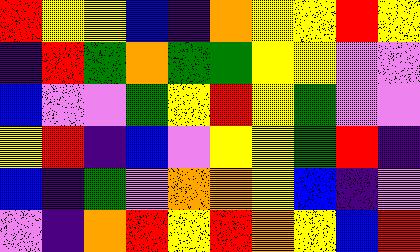[["red", "yellow", "yellow", "blue", "indigo", "orange", "yellow", "yellow", "red", "yellow"], ["indigo", "red", "green", "orange", "green", "green", "yellow", "yellow", "violet", "violet"], ["blue", "violet", "violet", "green", "yellow", "red", "yellow", "green", "violet", "violet"], ["yellow", "red", "indigo", "blue", "violet", "yellow", "yellow", "green", "red", "indigo"], ["blue", "indigo", "green", "violet", "orange", "orange", "yellow", "blue", "indigo", "violet"], ["violet", "indigo", "orange", "red", "yellow", "red", "orange", "yellow", "blue", "red"]]